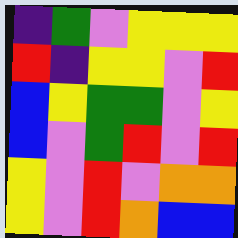[["indigo", "green", "violet", "yellow", "yellow", "yellow"], ["red", "indigo", "yellow", "yellow", "violet", "red"], ["blue", "yellow", "green", "green", "violet", "yellow"], ["blue", "violet", "green", "red", "violet", "red"], ["yellow", "violet", "red", "violet", "orange", "orange"], ["yellow", "violet", "red", "orange", "blue", "blue"]]